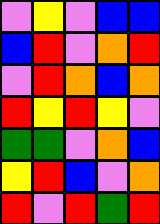[["violet", "yellow", "violet", "blue", "blue"], ["blue", "red", "violet", "orange", "red"], ["violet", "red", "orange", "blue", "orange"], ["red", "yellow", "red", "yellow", "violet"], ["green", "green", "violet", "orange", "blue"], ["yellow", "red", "blue", "violet", "orange"], ["red", "violet", "red", "green", "red"]]